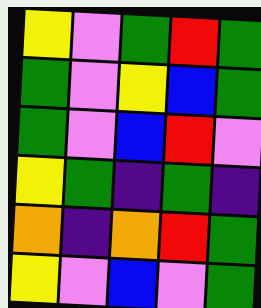[["yellow", "violet", "green", "red", "green"], ["green", "violet", "yellow", "blue", "green"], ["green", "violet", "blue", "red", "violet"], ["yellow", "green", "indigo", "green", "indigo"], ["orange", "indigo", "orange", "red", "green"], ["yellow", "violet", "blue", "violet", "green"]]